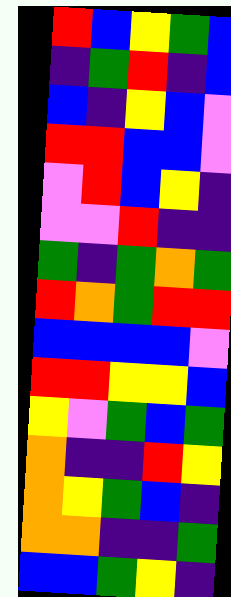[["red", "blue", "yellow", "green", "blue"], ["indigo", "green", "red", "indigo", "blue"], ["blue", "indigo", "yellow", "blue", "violet"], ["red", "red", "blue", "blue", "violet"], ["violet", "red", "blue", "yellow", "indigo"], ["violet", "violet", "red", "indigo", "indigo"], ["green", "indigo", "green", "orange", "green"], ["red", "orange", "green", "red", "red"], ["blue", "blue", "blue", "blue", "violet"], ["red", "red", "yellow", "yellow", "blue"], ["yellow", "violet", "green", "blue", "green"], ["orange", "indigo", "indigo", "red", "yellow"], ["orange", "yellow", "green", "blue", "indigo"], ["orange", "orange", "indigo", "indigo", "green"], ["blue", "blue", "green", "yellow", "indigo"]]